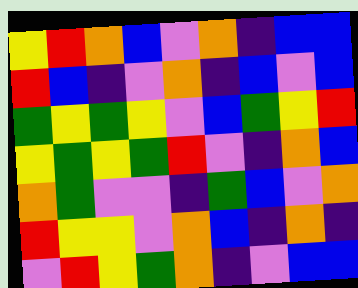[["yellow", "red", "orange", "blue", "violet", "orange", "indigo", "blue", "blue"], ["red", "blue", "indigo", "violet", "orange", "indigo", "blue", "violet", "blue"], ["green", "yellow", "green", "yellow", "violet", "blue", "green", "yellow", "red"], ["yellow", "green", "yellow", "green", "red", "violet", "indigo", "orange", "blue"], ["orange", "green", "violet", "violet", "indigo", "green", "blue", "violet", "orange"], ["red", "yellow", "yellow", "violet", "orange", "blue", "indigo", "orange", "indigo"], ["violet", "red", "yellow", "green", "orange", "indigo", "violet", "blue", "blue"]]